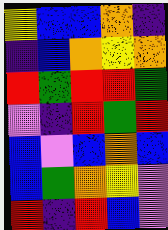[["yellow", "blue", "blue", "orange", "indigo"], ["indigo", "blue", "orange", "yellow", "orange"], ["red", "green", "red", "red", "green"], ["violet", "indigo", "red", "green", "red"], ["blue", "violet", "blue", "orange", "blue"], ["blue", "green", "orange", "yellow", "violet"], ["red", "indigo", "red", "blue", "violet"]]